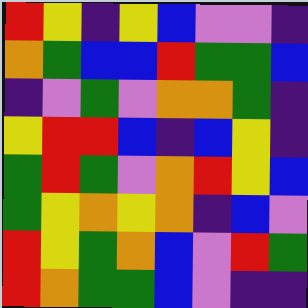[["red", "yellow", "indigo", "yellow", "blue", "violet", "violet", "indigo"], ["orange", "green", "blue", "blue", "red", "green", "green", "blue"], ["indigo", "violet", "green", "violet", "orange", "orange", "green", "indigo"], ["yellow", "red", "red", "blue", "indigo", "blue", "yellow", "indigo"], ["green", "red", "green", "violet", "orange", "red", "yellow", "blue"], ["green", "yellow", "orange", "yellow", "orange", "indigo", "blue", "violet"], ["red", "yellow", "green", "orange", "blue", "violet", "red", "green"], ["red", "orange", "green", "green", "blue", "violet", "indigo", "indigo"]]